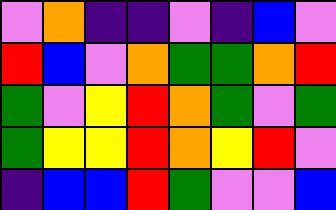[["violet", "orange", "indigo", "indigo", "violet", "indigo", "blue", "violet"], ["red", "blue", "violet", "orange", "green", "green", "orange", "red"], ["green", "violet", "yellow", "red", "orange", "green", "violet", "green"], ["green", "yellow", "yellow", "red", "orange", "yellow", "red", "violet"], ["indigo", "blue", "blue", "red", "green", "violet", "violet", "blue"]]